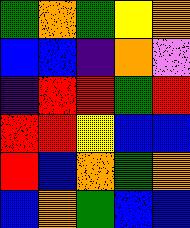[["green", "orange", "green", "yellow", "orange"], ["blue", "blue", "indigo", "orange", "violet"], ["indigo", "red", "red", "green", "red"], ["red", "red", "yellow", "blue", "blue"], ["red", "blue", "orange", "green", "orange"], ["blue", "orange", "green", "blue", "blue"]]